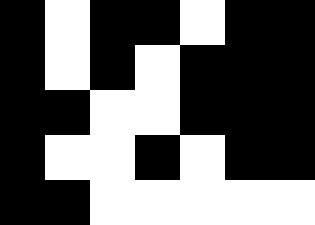[["black", "white", "black", "black", "white", "black", "black"], ["black", "white", "black", "white", "black", "black", "black"], ["black", "black", "white", "white", "black", "black", "black"], ["black", "white", "white", "black", "white", "black", "black"], ["black", "black", "white", "white", "white", "white", "white"]]